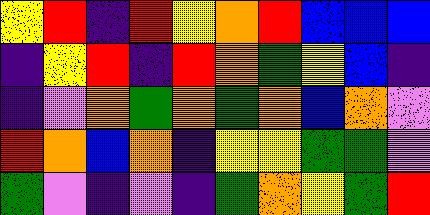[["yellow", "red", "indigo", "red", "yellow", "orange", "red", "blue", "blue", "blue"], ["indigo", "yellow", "red", "indigo", "red", "orange", "green", "yellow", "blue", "indigo"], ["indigo", "violet", "orange", "green", "orange", "green", "orange", "blue", "orange", "violet"], ["red", "orange", "blue", "orange", "indigo", "yellow", "yellow", "green", "green", "violet"], ["green", "violet", "indigo", "violet", "indigo", "green", "orange", "yellow", "green", "red"]]